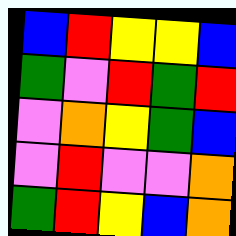[["blue", "red", "yellow", "yellow", "blue"], ["green", "violet", "red", "green", "red"], ["violet", "orange", "yellow", "green", "blue"], ["violet", "red", "violet", "violet", "orange"], ["green", "red", "yellow", "blue", "orange"]]